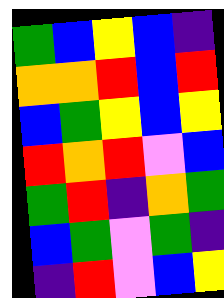[["green", "blue", "yellow", "blue", "indigo"], ["orange", "orange", "red", "blue", "red"], ["blue", "green", "yellow", "blue", "yellow"], ["red", "orange", "red", "violet", "blue"], ["green", "red", "indigo", "orange", "green"], ["blue", "green", "violet", "green", "indigo"], ["indigo", "red", "violet", "blue", "yellow"]]